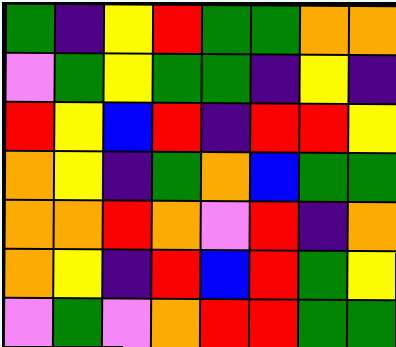[["green", "indigo", "yellow", "red", "green", "green", "orange", "orange"], ["violet", "green", "yellow", "green", "green", "indigo", "yellow", "indigo"], ["red", "yellow", "blue", "red", "indigo", "red", "red", "yellow"], ["orange", "yellow", "indigo", "green", "orange", "blue", "green", "green"], ["orange", "orange", "red", "orange", "violet", "red", "indigo", "orange"], ["orange", "yellow", "indigo", "red", "blue", "red", "green", "yellow"], ["violet", "green", "violet", "orange", "red", "red", "green", "green"]]